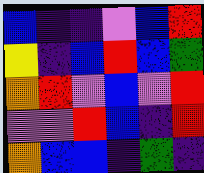[["blue", "indigo", "indigo", "violet", "blue", "red"], ["yellow", "indigo", "blue", "red", "blue", "green"], ["orange", "red", "violet", "blue", "violet", "red"], ["violet", "violet", "red", "blue", "indigo", "red"], ["orange", "blue", "blue", "indigo", "green", "indigo"]]